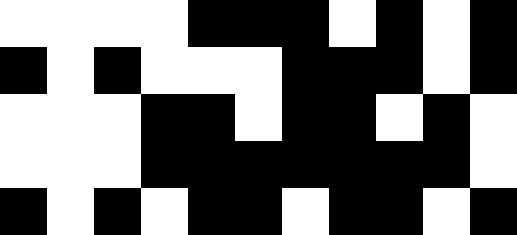[["white", "white", "white", "white", "black", "black", "black", "white", "black", "white", "black"], ["black", "white", "black", "white", "white", "white", "black", "black", "black", "white", "black"], ["white", "white", "white", "black", "black", "white", "black", "black", "white", "black", "white"], ["white", "white", "white", "black", "black", "black", "black", "black", "black", "black", "white"], ["black", "white", "black", "white", "black", "black", "white", "black", "black", "white", "black"]]